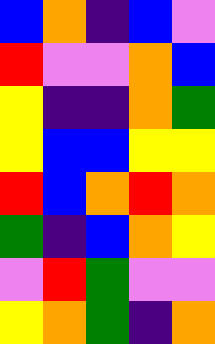[["blue", "orange", "indigo", "blue", "violet"], ["red", "violet", "violet", "orange", "blue"], ["yellow", "indigo", "indigo", "orange", "green"], ["yellow", "blue", "blue", "yellow", "yellow"], ["red", "blue", "orange", "red", "orange"], ["green", "indigo", "blue", "orange", "yellow"], ["violet", "red", "green", "violet", "violet"], ["yellow", "orange", "green", "indigo", "orange"]]